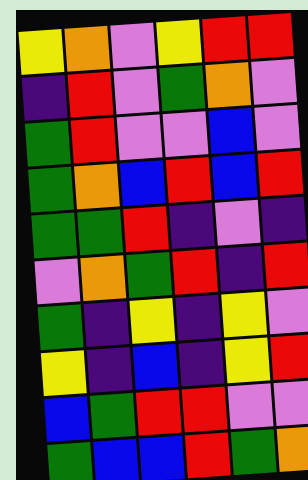[["yellow", "orange", "violet", "yellow", "red", "red"], ["indigo", "red", "violet", "green", "orange", "violet"], ["green", "red", "violet", "violet", "blue", "violet"], ["green", "orange", "blue", "red", "blue", "red"], ["green", "green", "red", "indigo", "violet", "indigo"], ["violet", "orange", "green", "red", "indigo", "red"], ["green", "indigo", "yellow", "indigo", "yellow", "violet"], ["yellow", "indigo", "blue", "indigo", "yellow", "red"], ["blue", "green", "red", "red", "violet", "violet"], ["green", "blue", "blue", "red", "green", "orange"]]